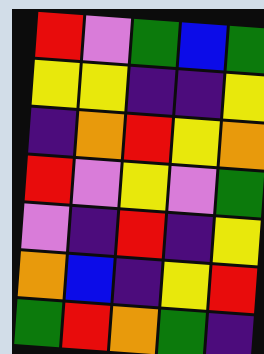[["red", "violet", "green", "blue", "green"], ["yellow", "yellow", "indigo", "indigo", "yellow"], ["indigo", "orange", "red", "yellow", "orange"], ["red", "violet", "yellow", "violet", "green"], ["violet", "indigo", "red", "indigo", "yellow"], ["orange", "blue", "indigo", "yellow", "red"], ["green", "red", "orange", "green", "indigo"]]